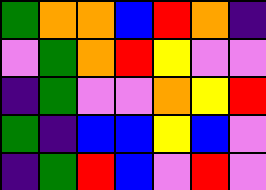[["green", "orange", "orange", "blue", "red", "orange", "indigo"], ["violet", "green", "orange", "red", "yellow", "violet", "violet"], ["indigo", "green", "violet", "violet", "orange", "yellow", "red"], ["green", "indigo", "blue", "blue", "yellow", "blue", "violet"], ["indigo", "green", "red", "blue", "violet", "red", "violet"]]